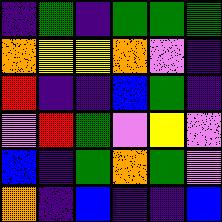[["indigo", "green", "indigo", "green", "green", "green"], ["orange", "yellow", "yellow", "orange", "violet", "indigo"], ["red", "indigo", "indigo", "blue", "green", "indigo"], ["violet", "red", "green", "violet", "yellow", "violet"], ["blue", "indigo", "green", "orange", "green", "violet"], ["orange", "indigo", "blue", "indigo", "indigo", "blue"]]